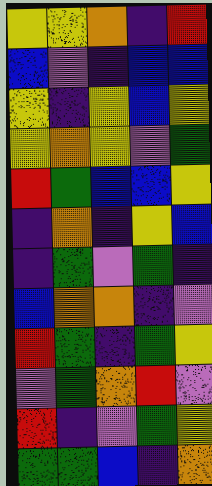[["yellow", "yellow", "orange", "indigo", "red"], ["blue", "violet", "indigo", "blue", "blue"], ["yellow", "indigo", "yellow", "blue", "yellow"], ["yellow", "orange", "yellow", "violet", "green"], ["red", "green", "blue", "blue", "yellow"], ["indigo", "orange", "indigo", "yellow", "blue"], ["indigo", "green", "violet", "green", "indigo"], ["blue", "orange", "orange", "indigo", "violet"], ["red", "green", "indigo", "green", "yellow"], ["violet", "green", "orange", "red", "violet"], ["red", "indigo", "violet", "green", "yellow"], ["green", "green", "blue", "indigo", "orange"]]